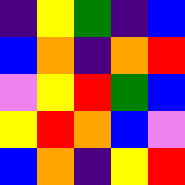[["indigo", "yellow", "green", "indigo", "blue"], ["blue", "orange", "indigo", "orange", "red"], ["violet", "yellow", "red", "green", "blue"], ["yellow", "red", "orange", "blue", "violet"], ["blue", "orange", "indigo", "yellow", "red"]]